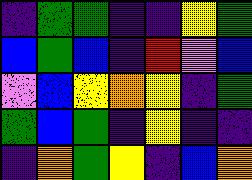[["indigo", "green", "green", "indigo", "indigo", "yellow", "green"], ["blue", "green", "blue", "indigo", "red", "violet", "blue"], ["violet", "blue", "yellow", "orange", "yellow", "indigo", "green"], ["green", "blue", "green", "indigo", "yellow", "indigo", "indigo"], ["indigo", "orange", "green", "yellow", "indigo", "blue", "orange"]]